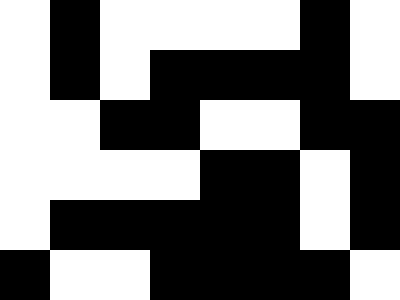[["white", "black", "white", "white", "white", "white", "black", "white"], ["white", "black", "white", "black", "black", "black", "black", "white"], ["white", "white", "black", "black", "white", "white", "black", "black"], ["white", "white", "white", "white", "black", "black", "white", "black"], ["white", "black", "black", "black", "black", "black", "white", "black"], ["black", "white", "white", "black", "black", "black", "black", "white"]]